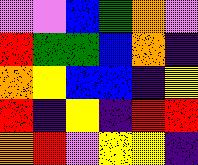[["violet", "violet", "blue", "green", "orange", "violet"], ["red", "green", "green", "blue", "orange", "indigo"], ["orange", "yellow", "blue", "blue", "indigo", "yellow"], ["red", "indigo", "yellow", "indigo", "red", "red"], ["orange", "red", "violet", "yellow", "yellow", "indigo"]]